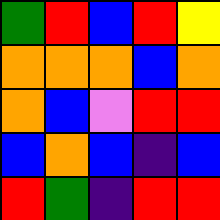[["green", "red", "blue", "red", "yellow"], ["orange", "orange", "orange", "blue", "orange"], ["orange", "blue", "violet", "red", "red"], ["blue", "orange", "blue", "indigo", "blue"], ["red", "green", "indigo", "red", "red"]]